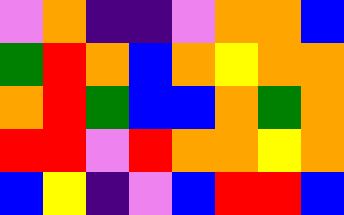[["violet", "orange", "indigo", "indigo", "violet", "orange", "orange", "blue"], ["green", "red", "orange", "blue", "orange", "yellow", "orange", "orange"], ["orange", "red", "green", "blue", "blue", "orange", "green", "orange"], ["red", "red", "violet", "red", "orange", "orange", "yellow", "orange"], ["blue", "yellow", "indigo", "violet", "blue", "red", "red", "blue"]]